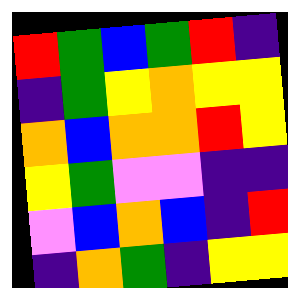[["red", "green", "blue", "green", "red", "indigo"], ["indigo", "green", "yellow", "orange", "yellow", "yellow"], ["orange", "blue", "orange", "orange", "red", "yellow"], ["yellow", "green", "violet", "violet", "indigo", "indigo"], ["violet", "blue", "orange", "blue", "indigo", "red"], ["indigo", "orange", "green", "indigo", "yellow", "yellow"]]